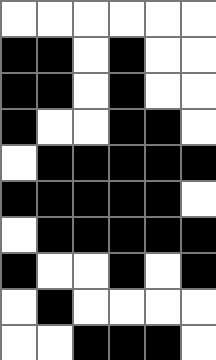[["white", "white", "white", "white", "white", "white"], ["black", "black", "white", "black", "white", "white"], ["black", "black", "white", "black", "white", "white"], ["black", "white", "white", "black", "black", "white"], ["white", "black", "black", "black", "black", "black"], ["black", "black", "black", "black", "black", "white"], ["white", "black", "black", "black", "black", "black"], ["black", "white", "white", "black", "white", "black"], ["white", "black", "white", "white", "white", "white"], ["white", "white", "black", "black", "black", "white"]]